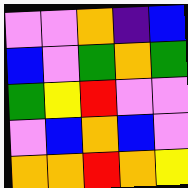[["violet", "violet", "orange", "indigo", "blue"], ["blue", "violet", "green", "orange", "green"], ["green", "yellow", "red", "violet", "violet"], ["violet", "blue", "orange", "blue", "violet"], ["orange", "orange", "red", "orange", "yellow"]]